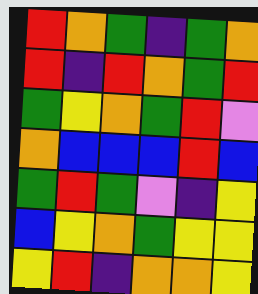[["red", "orange", "green", "indigo", "green", "orange"], ["red", "indigo", "red", "orange", "green", "red"], ["green", "yellow", "orange", "green", "red", "violet"], ["orange", "blue", "blue", "blue", "red", "blue"], ["green", "red", "green", "violet", "indigo", "yellow"], ["blue", "yellow", "orange", "green", "yellow", "yellow"], ["yellow", "red", "indigo", "orange", "orange", "yellow"]]